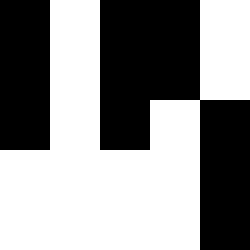[["black", "white", "black", "black", "white"], ["black", "white", "black", "black", "white"], ["black", "white", "black", "white", "black"], ["white", "white", "white", "white", "black"], ["white", "white", "white", "white", "black"]]